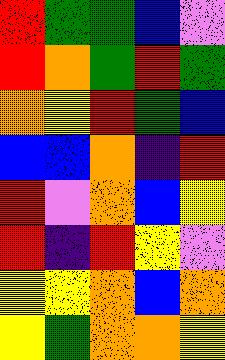[["red", "green", "green", "blue", "violet"], ["red", "orange", "green", "red", "green"], ["orange", "yellow", "red", "green", "blue"], ["blue", "blue", "orange", "indigo", "red"], ["red", "violet", "orange", "blue", "yellow"], ["red", "indigo", "red", "yellow", "violet"], ["yellow", "yellow", "orange", "blue", "orange"], ["yellow", "green", "orange", "orange", "yellow"]]